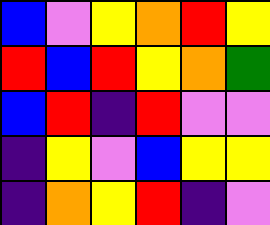[["blue", "violet", "yellow", "orange", "red", "yellow"], ["red", "blue", "red", "yellow", "orange", "green"], ["blue", "red", "indigo", "red", "violet", "violet"], ["indigo", "yellow", "violet", "blue", "yellow", "yellow"], ["indigo", "orange", "yellow", "red", "indigo", "violet"]]